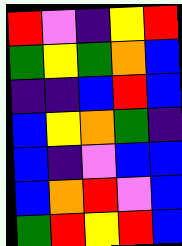[["red", "violet", "indigo", "yellow", "red"], ["green", "yellow", "green", "orange", "blue"], ["indigo", "indigo", "blue", "red", "blue"], ["blue", "yellow", "orange", "green", "indigo"], ["blue", "indigo", "violet", "blue", "blue"], ["blue", "orange", "red", "violet", "blue"], ["green", "red", "yellow", "red", "blue"]]